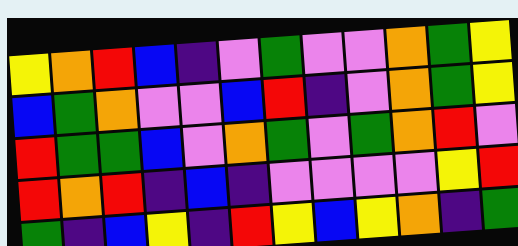[["yellow", "orange", "red", "blue", "indigo", "violet", "green", "violet", "violet", "orange", "green", "yellow"], ["blue", "green", "orange", "violet", "violet", "blue", "red", "indigo", "violet", "orange", "green", "yellow"], ["red", "green", "green", "blue", "violet", "orange", "green", "violet", "green", "orange", "red", "violet"], ["red", "orange", "red", "indigo", "blue", "indigo", "violet", "violet", "violet", "violet", "yellow", "red"], ["green", "indigo", "blue", "yellow", "indigo", "red", "yellow", "blue", "yellow", "orange", "indigo", "green"]]